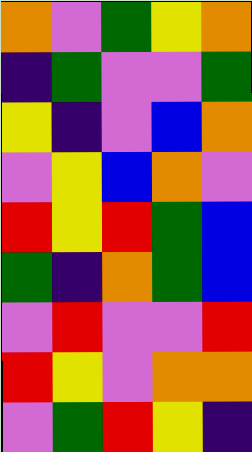[["orange", "violet", "green", "yellow", "orange"], ["indigo", "green", "violet", "violet", "green"], ["yellow", "indigo", "violet", "blue", "orange"], ["violet", "yellow", "blue", "orange", "violet"], ["red", "yellow", "red", "green", "blue"], ["green", "indigo", "orange", "green", "blue"], ["violet", "red", "violet", "violet", "red"], ["red", "yellow", "violet", "orange", "orange"], ["violet", "green", "red", "yellow", "indigo"]]